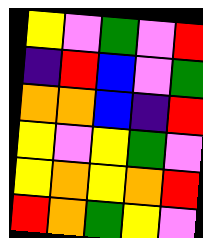[["yellow", "violet", "green", "violet", "red"], ["indigo", "red", "blue", "violet", "green"], ["orange", "orange", "blue", "indigo", "red"], ["yellow", "violet", "yellow", "green", "violet"], ["yellow", "orange", "yellow", "orange", "red"], ["red", "orange", "green", "yellow", "violet"]]